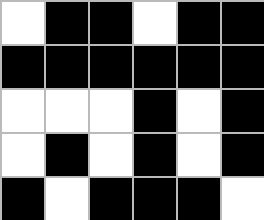[["white", "black", "black", "white", "black", "black"], ["black", "black", "black", "black", "black", "black"], ["white", "white", "white", "black", "white", "black"], ["white", "black", "white", "black", "white", "black"], ["black", "white", "black", "black", "black", "white"]]